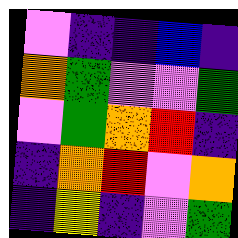[["violet", "indigo", "indigo", "blue", "indigo"], ["orange", "green", "violet", "violet", "green"], ["violet", "green", "orange", "red", "indigo"], ["indigo", "orange", "red", "violet", "orange"], ["indigo", "yellow", "indigo", "violet", "green"]]